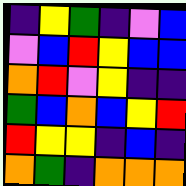[["indigo", "yellow", "green", "indigo", "violet", "blue"], ["violet", "blue", "red", "yellow", "blue", "blue"], ["orange", "red", "violet", "yellow", "indigo", "indigo"], ["green", "blue", "orange", "blue", "yellow", "red"], ["red", "yellow", "yellow", "indigo", "blue", "indigo"], ["orange", "green", "indigo", "orange", "orange", "orange"]]